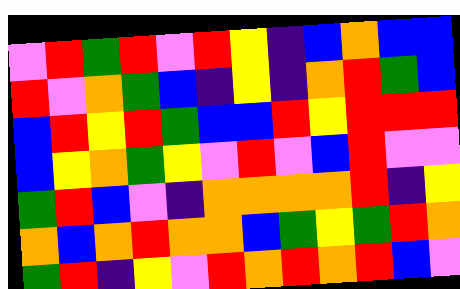[["violet", "red", "green", "red", "violet", "red", "yellow", "indigo", "blue", "orange", "blue", "blue"], ["red", "violet", "orange", "green", "blue", "indigo", "yellow", "indigo", "orange", "red", "green", "blue"], ["blue", "red", "yellow", "red", "green", "blue", "blue", "red", "yellow", "red", "red", "red"], ["blue", "yellow", "orange", "green", "yellow", "violet", "red", "violet", "blue", "red", "violet", "violet"], ["green", "red", "blue", "violet", "indigo", "orange", "orange", "orange", "orange", "red", "indigo", "yellow"], ["orange", "blue", "orange", "red", "orange", "orange", "blue", "green", "yellow", "green", "red", "orange"], ["green", "red", "indigo", "yellow", "violet", "red", "orange", "red", "orange", "red", "blue", "violet"]]